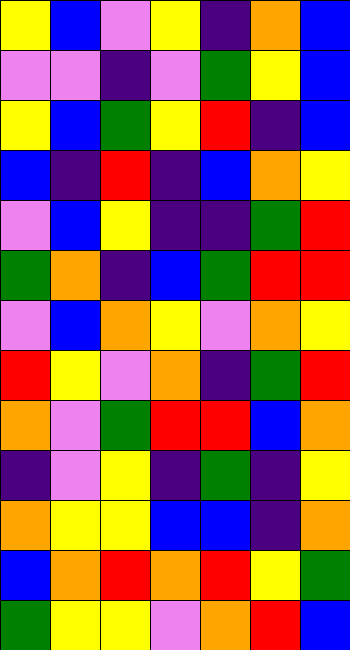[["yellow", "blue", "violet", "yellow", "indigo", "orange", "blue"], ["violet", "violet", "indigo", "violet", "green", "yellow", "blue"], ["yellow", "blue", "green", "yellow", "red", "indigo", "blue"], ["blue", "indigo", "red", "indigo", "blue", "orange", "yellow"], ["violet", "blue", "yellow", "indigo", "indigo", "green", "red"], ["green", "orange", "indigo", "blue", "green", "red", "red"], ["violet", "blue", "orange", "yellow", "violet", "orange", "yellow"], ["red", "yellow", "violet", "orange", "indigo", "green", "red"], ["orange", "violet", "green", "red", "red", "blue", "orange"], ["indigo", "violet", "yellow", "indigo", "green", "indigo", "yellow"], ["orange", "yellow", "yellow", "blue", "blue", "indigo", "orange"], ["blue", "orange", "red", "orange", "red", "yellow", "green"], ["green", "yellow", "yellow", "violet", "orange", "red", "blue"]]